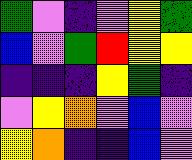[["green", "violet", "indigo", "violet", "yellow", "green"], ["blue", "violet", "green", "red", "yellow", "yellow"], ["indigo", "indigo", "indigo", "yellow", "green", "indigo"], ["violet", "yellow", "orange", "violet", "blue", "violet"], ["yellow", "orange", "indigo", "indigo", "blue", "violet"]]